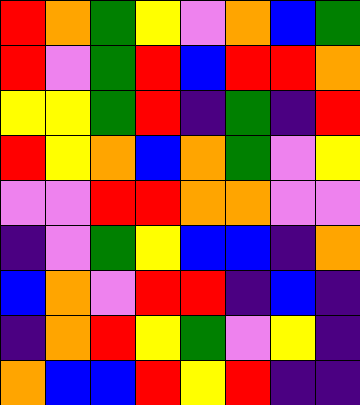[["red", "orange", "green", "yellow", "violet", "orange", "blue", "green"], ["red", "violet", "green", "red", "blue", "red", "red", "orange"], ["yellow", "yellow", "green", "red", "indigo", "green", "indigo", "red"], ["red", "yellow", "orange", "blue", "orange", "green", "violet", "yellow"], ["violet", "violet", "red", "red", "orange", "orange", "violet", "violet"], ["indigo", "violet", "green", "yellow", "blue", "blue", "indigo", "orange"], ["blue", "orange", "violet", "red", "red", "indigo", "blue", "indigo"], ["indigo", "orange", "red", "yellow", "green", "violet", "yellow", "indigo"], ["orange", "blue", "blue", "red", "yellow", "red", "indigo", "indigo"]]